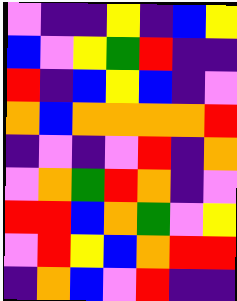[["violet", "indigo", "indigo", "yellow", "indigo", "blue", "yellow"], ["blue", "violet", "yellow", "green", "red", "indigo", "indigo"], ["red", "indigo", "blue", "yellow", "blue", "indigo", "violet"], ["orange", "blue", "orange", "orange", "orange", "orange", "red"], ["indigo", "violet", "indigo", "violet", "red", "indigo", "orange"], ["violet", "orange", "green", "red", "orange", "indigo", "violet"], ["red", "red", "blue", "orange", "green", "violet", "yellow"], ["violet", "red", "yellow", "blue", "orange", "red", "red"], ["indigo", "orange", "blue", "violet", "red", "indigo", "indigo"]]